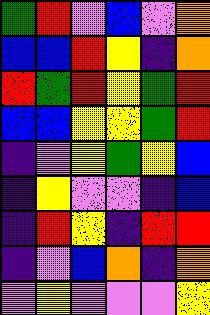[["green", "red", "violet", "blue", "violet", "orange"], ["blue", "blue", "red", "yellow", "indigo", "orange"], ["red", "green", "red", "yellow", "green", "red"], ["blue", "blue", "yellow", "yellow", "green", "red"], ["indigo", "violet", "yellow", "green", "yellow", "blue"], ["indigo", "yellow", "violet", "violet", "indigo", "blue"], ["indigo", "red", "yellow", "indigo", "red", "red"], ["indigo", "violet", "blue", "orange", "indigo", "orange"], ["violet", "yellow", "violet", "violet", "violet", "yellow"]]